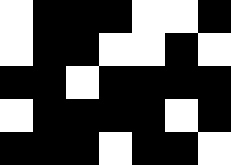[["white", "black", "black", "black", "white", "white", "black"], ["white", "black", "black", "white", "white", "black", "white"], ["black", "black", "white", "black", "black", "black", "black"], ["white", "black", "black", "black", "black", "white", "black"], ["black", "black", "black", "white", "black", "black", "white"]]